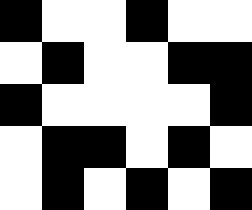[["black", "white", "white", "black", "white", "white"], ["white", "black", "white", "white", "black", "black"], ["black", "white", "white", "white", "white", "black"], ["white", "black", "black", "white", "black", "white"], ["white", "black", "white", "black", "white", "black"]]